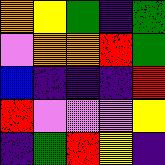[["orange", "yellow", "green", "indigo", "green"], ["violet", "orange", "orange", "red", "green"], ["blue", "indigo", "indigo", "indigo", "red"], ["red", "violet", "violet", "violet", "yellow"], ["indigo", "green", "red", "yellow", "indigo"]]